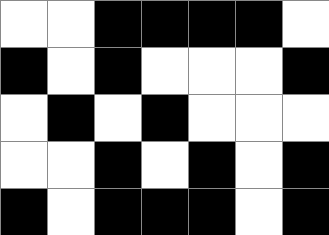[["white", "white", "black", "black", "black", "black", "white"], ["black", "white", "black", "white", "white", "white", "black"], ["white", "black", "white", "black", "white", "white", "white"], ["white", "white", "black", "white", "black", "white", "black"], ["black", "white", "black", "black", "black", "white", "black"]]